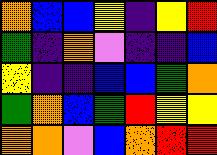[["orange", "blue", "blue", "yellow", "indigo", "yellow", "red"], ["green", "indigo", "orange", "violet", "indigo", "indigo", "blue"], ["yellow", "indigo", "indigo", "blue", "blue", "green", "orange"], ["green", "orange", "blue", "green", "red", "yellow", "yellow"], ["orange", "orange", "violet", "blue", "orange", "red", "red"]]